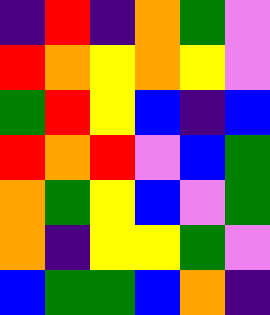[["indigo", "red", "indigo", "orange", "green", "violet"], ["red", "orange", "yellow", "orange", "yellow", "violet"], ["green", "red", "yellow", "blue", "indigo", "blue"], ["red", "orange", "red", "violet", "blue", "green"], ["orange", "green", "yellow", "blue", "violet", "green"], ["orange", "indigo", "yellow", "yellow", "green", "violet"], ["blue", "green", "green", "blue", "orange", "indigo"]]